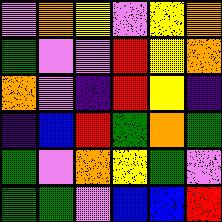[["violet", "orange", "yellow", "violet", "yellow", "orange"], ["green", "violet", "violet", "red", "yellow", "orange"], ["orange", "violet", "indigo", "red", "yellow", "indigo"], ["indigo", "blue", "red", "green", "orange", "green"], ["green", "violet", "orange", "yellow", "green", "violet"], ["green", "green", "violet", "blue", "blue", "red"]]